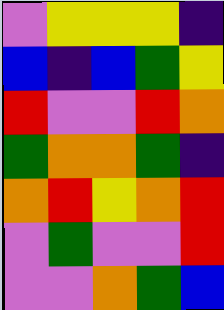[["violet", "yellow", "yellow", "yellow", "indigo"], ["blue", "indigo", "blue", "green", "yellow"], ["red", "violet", "violet", "red", "orange"], ["green", "orange", "orange", "green", "indigo"], ["orange", "red", "yellow", "orange", "red"], ["violet", "green", "violet", "violet", "red"], ["violet", "violet", "orange", "green", "blue"]]